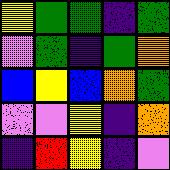[["yellow", "green", "green", "indigo", "green"], ["violet", "green", "indigo", "green", "orange"], ["blue", "yellow", "blue", "orange", "green"], ["violet", "violet", "yellow", "indigo", "orange"], ["indigo", "red", "yellow", "indigo", "violet"]]